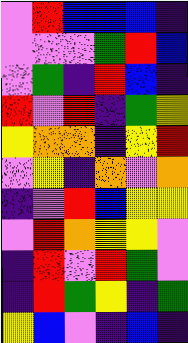[["violet", "red", "blue", "blue", "blue", "indigo"], ["violet", "violet", "violet", "green", "red", "blue"], ["violet", "green", "indigo", "red", "blue", "indigo"], ["red", "violet", "red", "indigo", "green", "yellow"], ["yellow", "orange", "orange", "indigo", "yellow", "red"], ["violet", "yellow", "indigo", "orange", "violet", "orange"], ["indigo", "violet", "red", "blue", "yellow", "yellow"], ["violet", "red", "orange", "yellow", "yellow", "violet"], ["indigo", "red", "violet", "red", "green", "violet"], ["indigo", "red", "green", "yellow", "indigo", "green"], ["yellow", "blue", "violet", "indigo", "blue", "indigo"]]